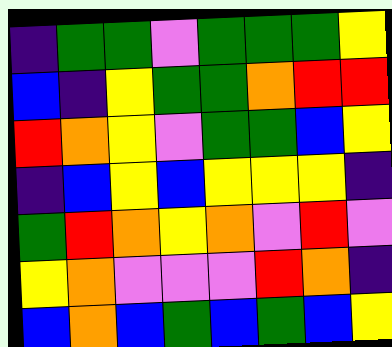[["indigo", "green", "green", "violet", "green", "green", "green", "yellow"], ["blue", "indigo", "yellow", "green", "green", "orange", "red", "red"], ["red", "orange", "yellow", "violet", "green", "green", "blue", "yellow"], ["indigo", "blue", "yellow", "blue", "yellow", "yellow", "yellow", "indigo"], ["green", "red", "orange", "yellow", "orange", "violet", "red", "violet"], ["yellow", "orange", "violet", "violet", "violet", "red", "orange", "indigo"], ["blue", "orange", "blue", "green", "blue", "green", "blue", "yellow"]]